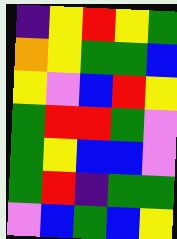[["indigo", "yellow", "red", "yellow", "green"], ["orange", "yellow", "green", "green", "blue"], ["yellow", "violet", "blue", "red", "yellow"], ["green", "red", "red", "green", "violet"], ["green", "yellow", "blue", "blue", "violet"], ["green", "red", "indigo", "green", "green"], ["violet", "blue", "green", "blue", "yellow"]]